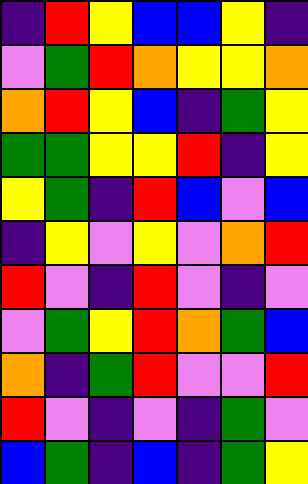[["indigo", "red", "yellow", "blue", "blue", "yellow", "indigo"], ["violet", "green", "red", "orange", "yellow", "yellow", "orange"], ["orange", "red", "yellow", "blue", "indigo", "green", "yellow"], ["green", "green", "yellow", "yellow", "red", "indigo", "yellow"], ["yellow", "green", "indigo", "red", "blue", "violet", "blue"], ["indigo", "yellow", "violet", "yellow", "violet", "orange", "red"], ["red", "violet", "indigo", "red", "violet", "indigo", "violet"], ["violet", "green", "yellow", "red", "orange", "green", "blue"], ["orange", "indigo", "green", "red", "violet", "violet", "red"], ["red", "violet", "indigo", "violet", "indigo", "green", "violet"], ["blue", "green", "indigo", "blue", "indigo", "green", "yellow"]]